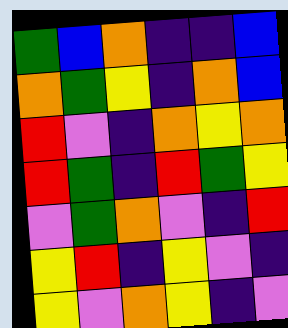[["green", "blue", "orange", "indigo", "indigo", "blue"], ["orange", "green", "yellow", "indigo", "orange", "blue"], ["red", "violet", "indigo", "orange", "yellow", "orange"], ["red", "green", "indigo", "red", "green", "yellow"], ["violet", "green", "orange", "violet", "indigo", "red"], ["yellow", "red", "indigo", "yellow", "violet", "indigo"], ["yellow", "violet", "orange", "yellow", "indigo", "violet"]]